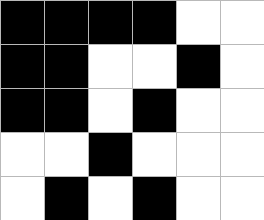[["black", "black", "black", "black", "white", "white"], ["black", "black", "white", "white", "black", "white"], ["black", "black", "white", "black", "white", "white"], ["white", "white", "black", "white", "white", "white"], ["white", "black", "white", "black", "white", "white"]]